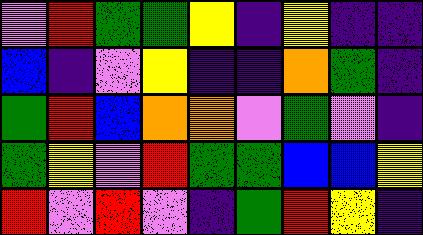[["violet", "red", "green", "green", "yellow", "indigo", "yellow", "indigo", "indigo"], ["blue", "indigo", "violet", "yellow", "indigo", "indigo", "orange", "green", "indigo"], ["green", "red", "blue", "orange", "orange", "violet", "green", "violet", "indigo"], ["green", "yellow", "violet", "red", "green", "green", "blue", "blue", "yellow"], ["red", "violet", "red", "violet", "indigo", "green", "red", "yellow", "indigo"]]